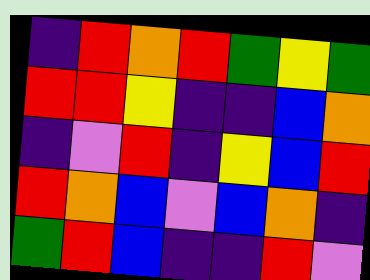[["indigo", "red", "orange", "red", "green", "yellow", "green"], ["red", "red", "yellow", "indigo", "indigo", "blue", "orange"], ["indigo", "violet", "red", "indigo", "yellow", "blue", "red"], ["red", "orange", "blue", "violet", "blue", "orange", "indigo"], ["green", "red", "blue", "indigo", "indigo", "red", "violet"]]